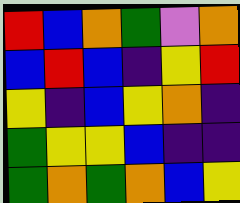[["red", "blue", "orange", "green", "violet", "orange"], ["blue", "red", "blue", "indigo", "yellow", "red"], ["yellow", "indigo", "blue", "yellow", "orange", "indigo"], ["green", "yellow", "yellow", "blue", "indigo", "indigo"], ["green", "orange", "green", "orange", "blue", "yellow"]]